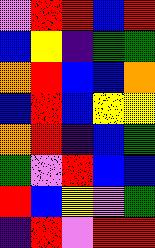[["violet", "red", "red", "blue", "red"], ["blue", "yellow", "indigo", "green", "green"], ["orange", "red", "blue", "blue", "orange"], ["blue", "red", "blue", "yellow", "yellow"], ["orange", "red", "indigo", "blue", "green"], ["green", "violet", "red", "blue", "blue"], ["red", "blue", "yellow", "violet", "green"], ["indigo", "red", "violet", "red", "red"]]